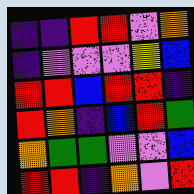[["indigo", "indigo", "red", "red", "violet", "orange"], ["indigo", "violet", "violet", "violet", "yellow", "blue"], ["red", "red", "blue", "red", "red", "indigo"], ["red", "orange", "indigo", "blue", "red", "green"], ["orange", "green", "green", "violet", "violet", "blue"], ["red", "red", "indigo", "orange", "violet", "red"]]